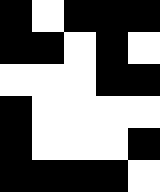[["black", "white", "black", "black", "black"], ["black", "black", "white", "black", "white"], ["white", "white", "white", "black", "black"], ["black", "white", "white", "white", "white"], ["black", "white", "white", "white", "black"], ["black", "black", "black", "black", "white"]]